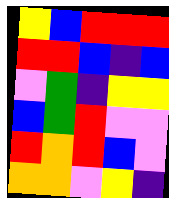[["yellow", "blue", "red", "red", "red"], ["red", "red", "blue", "indigo", "blue"], ["violet", "green", "indigo", "yellow", "yellow"], ["blue", "green", "red", "violet", "violet"], ["red", "orange", "red", "blue", "violet"], ["orange", "orange", "violet", "yellow", "indigo"]]